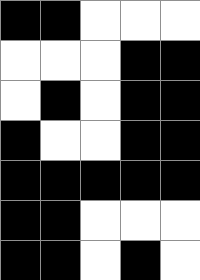[["black", "black", "white", "white", "white"], ["white", "white", "white", "black", "black"], ["white", "black", "white", "black", "black"], ["black", "white", "white", "black", "black"], ["black", "black", "black", "black", "black"], ["black", "black", "white", "white", "white"], ["black", "black", "white", "black", "white"]]